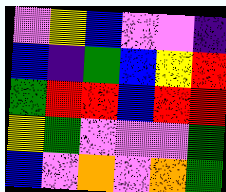[["violet", "yellow", "blue", "violet", "violet", "indigo"], ["blue", "indigo", "green", "blue", "yellow", "red"], ["green", "red", "red", "blue", "red", "red"], ["yellow", "green", "violet", "violet", "violet", "green"], ["blue", "violet", "orange", "violet", "orange", "green"]]